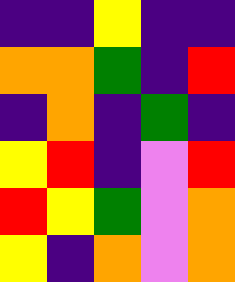[["indigo", "indigo", "yellow", "indigo", "indigo"], ["orange", "orange", "green", "indigo", "red"], ["indigo", "orange", "indigo", "green", "indigo"], ["yellow", "red", "indigo", "violet", "red"], ["red", "yellow", "green", "violet", "orange"], ["yellow", "indigo", "orange", "violet", "orange"]]